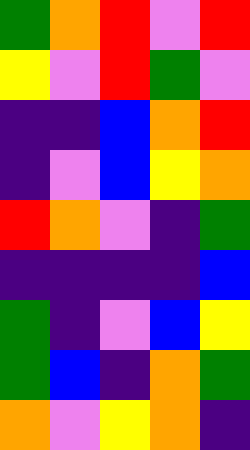[["green", "orange", "red", "violet", "red"], ["yellow", "violet", "red", "green", "violet"], ["indigo", "indigo", "blue", "orange", "red"], ["indigo", "violet", "blue", "yellow", "orange"], ["red", "orange", "violet", "indigo", "green"], ["indigo", "indigo", "indigo", "indigo", "blue"], ["green", "indigo", "violet", "blue", "yellow"], ["green", "blue", "indigo", "orange", "green"], ["orange", "violet", "yellow", "orange", "indigo"]]